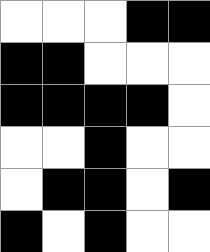[["white", "white", "white", "black", "black"], ["black", "black", "white", "white", "white"], ["black", "black", "black", "black", "white"], ["white", "white", "black", "white", "white"], ["white", "black", "black", "white", "black"], ["black", "white", "black", "white", "white"]]